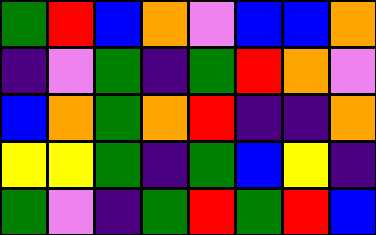[["green", "red", "blue", "orange", "violet", "blue", "blue", "orange"], ["indigo", "violet", "green", "indigo", "green", "red", "orange", "violet"], ["blue", "orange", "green", "orange", "red", "indigo", "indigo", "orange"], ["yellow", "yellow", "green", "indigo", "green", "blue", "yellow", "indigo"], ["green", "violet", "indigo", "green", "red", "green", "red", "blue"]]